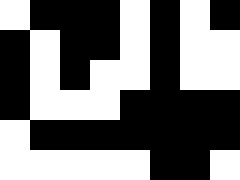[["white", "black", "black", "black", "white", "black", "white", "black"], ["black", "white", "black", "black", "white", "black", "white", "white"], ["black", "white", "black", "white", "white", "black", "white", "white"], ["black", "white", "white", "white", "black", "black", "black", "black"], ["white", "black", "black", "black", "black", "black", "black", "black"], ["white", "white", "white", "white", "white", "black", "black", "white"]]